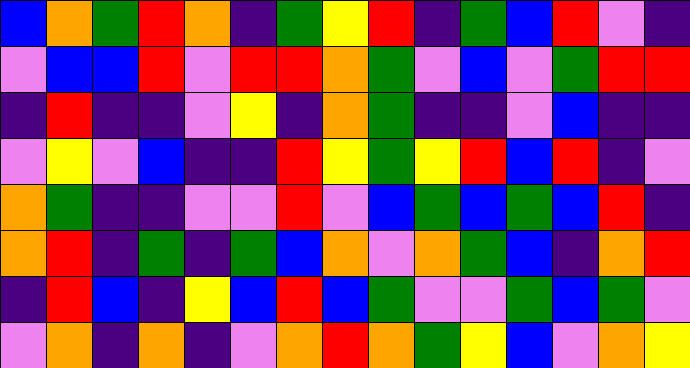[["blue", "orange", "green", "red", "orange", "indigo", "green", "yellow", "red", "indigo", "green", "blue", "red", "violet", "indigo"], ["violet", "blue", "blue", "red", "violet", "red", "red", "orange", "green", "violet", "blue", "violet", "green", "red", "red"], ["indigo", "red", "indigo", "indigo", "violet", "yellow", "indigo", "orange", "green", "indigo", "indigo", "violet", "blue", "indigo", "indigo"], ["violet", "yellow", "violet", "blue", "indigo", "indigo", "red", "yellow", "green", "yellow", "red", "blue", "red", "indigo", "violet"], ["orange", "green", "indigo", "indigo", "violet", "violet", "red", "violet", "blue", "green", "blue", "green", "blue", "red", "indigo"], ["orange", "red", "indigo", "green", "indigo", "green", "blue", "orange", "violet", "orange", "green", "blue", "indigo", "orange", "red"], ["indigo", "red", "blue", "indigo", "yellow", "blue", "red", "blue", "green", "violet", "violet", "green", "blue", "green", "violet"], ["violet", "orange", "indigo", "orange", "indigo", "violet", "orange", "red", "orange", "green", "yellow", "blue", "violet", "orange", "yellow"]]